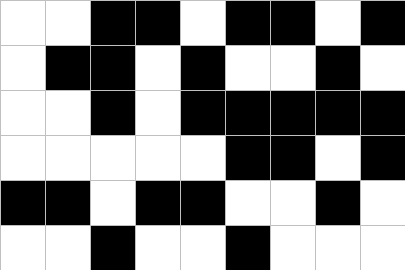[["white", "white", "black", "black", "white", "black", "black", "white", "black"], ["white", "black", "black", "white", "black", "white", "white", "black", "white"], ["white", "white", "black", "white", "black", "black", "black", "black", "black"], ["white", "white", "white", "white", "white", "black", "black", "white", "black"], ["black", "black", "white", "black", "black", "white", "white", "black", "white"], ["white", "white", "black", "white", "white", "black", "white", "white", "white"]]